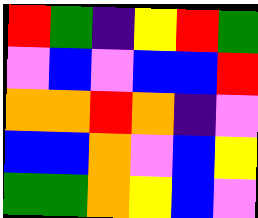[["red", "green", "indigo", "yellow", "red", "green"], ["violet", "blue", "violet", "blue", "blue", "red"], ["orange", "orange", "red", "orange", "indigo", "violet"], ["blue", "blue", "orange", "violet", "blue", "yellow"], ["green", "green", "orange", "yellow", "blue", "violet"]]